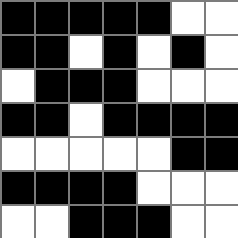[["black", "black", "black", "black", "black", "white", "white"], ["black", "black", "white", "black", "white", "black", "white"], ["white", "black", "black", "black", "white", "white", "white"], ["black", "black", "white", "black", "black", "black", "black"], ["white", "white", "white", "white", "white", "black", "black"], ["black", "black", "black", "black", "white", "white", "white"], ["white", "white", "black", "black", "black", "white", "white"]]